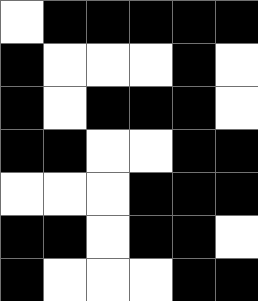[["white", "black", "black", "black", "black", "black"], ["black", "white", "white", "white", "black", "white"], ["black", "white", "black", "black", "black", "white"], ["black", "black", "white", "white", "black", "black"], ["white", "white", "white", "black", "black", "black"], ["black", "black", "white", "black", "black", "white"], ["black", "white", "white", "white", "black", "black"]]